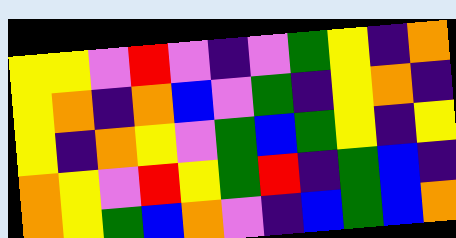[["yellow", "yellow", "violet", "red", "violet", "indigo", "violet", "green", "yellow", "indigo", "orange"], ["yellow", "orange", "indigo", "orange", "blue", "violet", "green", "indigo", "yellow", "orange", "indigo"], ["yellow", "indigo", "orange", "yellow", "violet", "green", "blue", "green", "yellow", "indigo", "yellow"], ["orange", "yellow", "violet", "red", "yellow", "green", "red", "indigo", "green", "blue", "indigo"], ["orange", "yellow", "green", "blue", "orange", "violet", "indigo", "blue", "green", "blue", "orange"]]